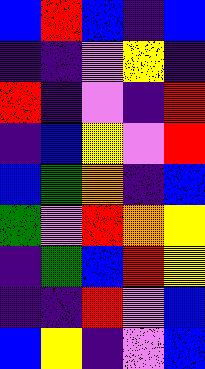[["blue", "red", "blue", "indigo", "blue"], ["indigo", "indigo", "violet", "yellow", "indigo"], ["red", "indigo", "violet", "indigo", "red"], ["indigo", "blue", "yellow", "violet", "red"], ["blue", "green", "orange", "indigo", "blue"], ["green", "violet", "red", "orange", "yellow"], ["indigo", "green", "blue", "red", "yellow"], ["indigo", "indigo", "red", "violet", "blue"], ["blue", "yellow", "indigo", "violet", "blue"]]